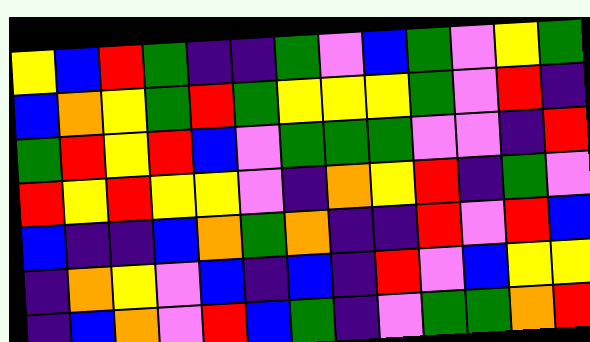[["yellow", "blue", "red", "green", "indigo", "indigo", "green", "violet", "blue", "green", "violet", "yellow", "green"], ["blue", "orange", "yellow", "green", "red", "green", "yellow", "yellow", "yellow", "green", "violet", "red", "indigo"], ["green", "red", "yellow", "red", "blue", "violet", "green", "green", "green", "violet", "violet", "indigo", "red"], ["red", "yellow", "red", "yellow", "yellow", "violet", "indigo", "orange", "yellow", "red", "indigo", "green", "violet"], ["blue", "indigo", "indigo", "blue", "orange", "green", "orange", "indigo", "indigo", "red", "violet", "red", "blue"], ["indigo", "orange", "yellow", "violet", "blue", "indigo", "blue", "indigo", "red", "violet", "blue", "yellow", "yellow"], ["indigo", "blue", "orange", "violet", "red", "blue", "green", "indigo", "violet", "green", "green", "orange", "red"]]